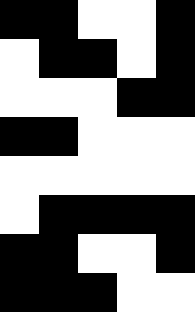[["black", "black", "white", "white", "black"], ["white", "black", "black", "white", "black"], ["white", "white", "white", "black", "black"], ["black", "black", "white", "white", "white"], ["white", "white", "white", "white", "white"], ["white", "black", "black", "black", "black"], ["black", "black", "white", "white", "black"], ["black", "black", "black", "white", "white"]]